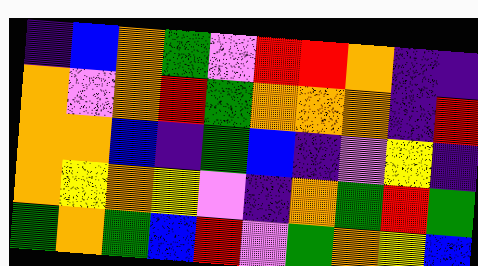[["indigo", "blue", "orange", "green", "violet", "red", "red", "orange", "indigo", "indigo"], ["orange", "violet", "orange", "red", "green", "orange", "orange", "orange", "indigo", "red"], ["orange", "orange", "blue", "indigo", "green", "blue", "indigo", "violet", "yellow", "indigo"], ["orange", "yellow", "orange", "yellow", "violet", "indigo", "orange", "green", "red", "green"], ["green", "orange", "green", "blue", "red", "violet", "green", "orange", "yellow", "blue"]]